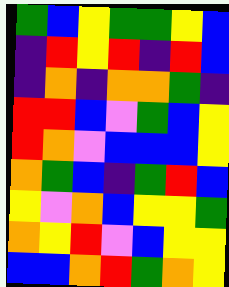[["green", "blue", "yellow", "green", "green", "yellow", "blue"], ["indigo", "red", "yellow", "red", "indigo", "red", "blue"], ["indigo", "orange", "indigo", "orange", "orange", "green", "indigo"], ["red", "red", "blue", "violet", "green", "blue", "yellow"], ["red", "orange", "violet", "blue", "blue", "blue", "yellow"], ["orange", "green", "blue", "indigo", "green", "red", "blue"], ["yellow", "violet", "orange", "blue", "yellow", "yellow", "green"], ["orange", "yellow", "red", "violet", "blue", "yellow", "yellow"], ["blue", "blue", "orange", "red", "green", "orange", "yellow"]]